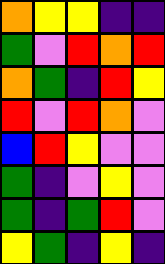[["orange", "yellow", "yellow", "indigo", "indigo"], ["green", "violet", "red", "orange", "red"], ["orange", "green", "indigo", "red", "yellow"], ["red", "violet", "red", "orange", "violet"], ["blue", "red", "yellow", "violet", "violet"], ["green", "indigo", "violet", "yellow", "violet"], ["green", "indigo", "green", "red", "violet"], ["yellow", "green", "indigo", "yellow", "indigo"]]